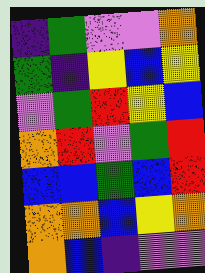[["indigo", "green", "violet", "violet", "orange"], ["green", "indigo", "yellow", "blue", "yellow"], ["violet", "green", "red", "yellow", "blue"], ["orange", "red", "violet", "green", "red"], ["blue", "blue", "green", "blue", "red"], ["orange", "orange", "blue", "yellow", "orange"], ["orange", "blue", "indigo", "violet", "violet"]]